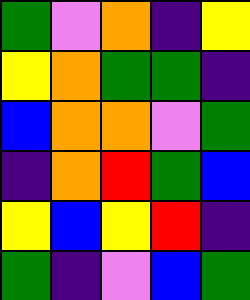[["green", "violet", "orange", "indigo", "yellow"], ["yellow", "orange", "green", "green", "indigo"], ["blue", "orange", "orange", "violet", "green"], ["indigo", "orange", "red", "green", "blue"], ["yellow", "blue", "yellow", "red", "indigo"], ["green", "indigo", "violet", "blue", "green"]]